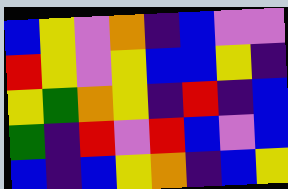[["blue", "yellow", "violet", "orange", "indigo", "blue", "violet", "violet"], ["red", "yellow", "violet", "yellow", "blue", "blue", "yellow", "indigo"], ["yellow", "green", "orange", "yellow", "indigo", "red", "indigo", "blue"], ["green", "indigo", "red", "violet", "red", "blue", "violet", "blue"], ["blue", "indigo", "blue", "yellow", "orange", "indigo", "blue", "yellow"]]